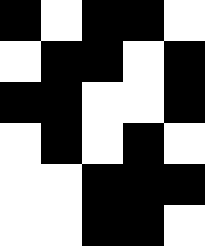[["black", "white", "black", "black", "white"], ["white", "black", "black", "white", "black"], ["black", "black", "white", "white", "black"], ["white", "black", "white", "black", "white"], ["white", "white", "black", "black", "black"], ["white", "white", "black", "black", "white"]]